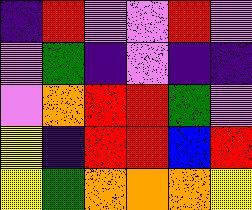[["indigo", "red", "violet", "violet", "red", "violet"], ["violet", "green", "indigo", "violet", "indigo", "indigo"], ["violet", "orange", "red", "red", "green", "violet"], ["yellow", "indigo", "red", "red", "blue", "red"], ["yellow", "green", "orange", "orange", "orange", "yellow"]]